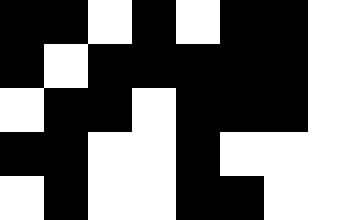[["black", "black", "white", "black", "white", "black", "black", "white"], ["black", "white", "black", "black", "black", "black", "black", "white"], ["white", "black", "black", "white", "black", "black", "black", "white"], ["black", "black", "white", "white", "black", "white", "white", "white"], ["white", "black", "white", "white", "black", "black", "white", "white"]]